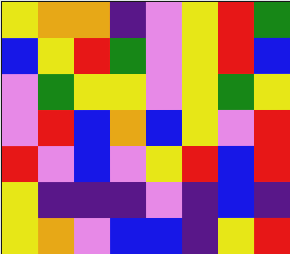[["yellow", "orange", "orange", "indigo", "violet", "yellow", "red", "green"], ["blue", "yellow", "red", "green", "violet", "yellow", "red", "blue"], ["violet", "green", "yellow", "yellow", "violet", "yellow", "green", "yellow"], ["violet", "red", "blue", "orange", "blue", "yellow", "violet", "red"], ["red", "violet", "blue", "violet", "yellow", "red", "blue", "red"], ["yellow", "indigo", "indigo", "indigo", "violet", "indigo", "blue", "indigo"], ["yellow", "orange", "violet", "blue", "blue", "indigo", "yellow", "red"]]